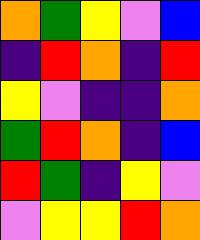[["orange", "green", "yellow", "violet", "blue"], ["indigo", "red", "orange", "indigo", "red"], ["yellow", "violet", "indigo", "indigo", "orange"], ["green", "red", "orange", "indigo", "blue"], ["red", "green", "indigo", "yellow", "violet"], ["violet", "yellow", "yellow", "red", "orange"]]